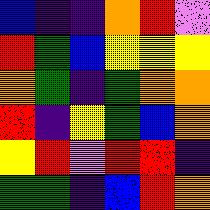[["blue", "indigo", "indigo", "orange", "red", "violet"], ["red", "green", "blue", "yellow", "yellow", "yellow"], ["orange", "green", "indigo", "green", "orange", "orange"], ["red", "indigo", "yellow", "green", "blue", "orange"], ["yellow", "red", "violet", "red", "red", "indigo"], ["green", "green", "indigo", "blue", "red", "orange"]]